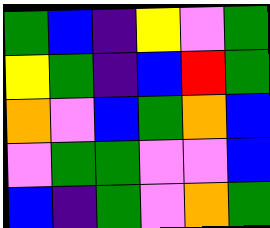[["green", "blue", "indigo", "yellow", "violet", "green"], ["yellow", "green", "indigo", "blue", "red", "green"], ["orange", "violet", "blue", "green", "orange", "blue"], ["violet", "green", "green", "violet", "violet", "blue"], ["blue", "indigo", "green", "violet", "orange", "green"]]